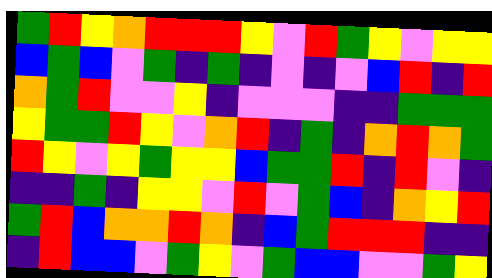[["green", "red", "yellow", "orange", "red", "red", "red", "yellow", "violet", "red", "green", "yellow", "violet", "yellow", "yellow"], ["blue", "green", "blue", "violet", "green", "indigo", "green", "indigo", "violet", "indigo", "violet", "blue", "red", "indigo", "red"], ["orange", "green", "red", "violet", "violet", "yellow", "indigo", "violet", "violet", "violet", "indigo", "indigo", "green", "green", "green"], ["yellow", "green", "green", "red", "yellow", "violet", "orange", "red", "indigo", "green", "indigo", "orange", "red", "orange", "green"], ["red", "yellow", "violet", "yellow", "green", "yellow", "yellow", "blue", "green", "green", "red", "indigo", "red", "violet", "indigo"], ["indigo", "indigo", "green", "indigo", "yellow", "yellow", "violet", "red", "violet", "green", "blue", "indigo", "orange", "yellow", "red"], ["green", "red", "blue", "orange", "orange", "red", "orange", "indigo", "blue", "green", "red", "red", "red", "indigo", "indigo"], ["indigo", "red", "blue", "blue", "violet", "green", "yellow", "violet", "green", "blue", "blue", "violet", "violet", "green", "yellow"]]